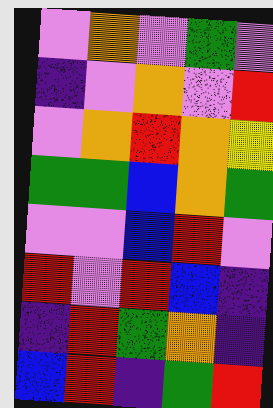[["violet", "orange", "violet", "green", "violet"], ["indigo", "violet", "orange", "violet", "red"], ["violet", "orange", "red", "orange", "yellow"], ["green", "green", "blue", "orange", "green"], ["violet", "violet", "blue", "red", "violet"], ["red", "violet", "red", "blue", "indigo"], ["indigo", "red", "green", "orange", "indigo"], ["blue", "red", "indigo", "green", "red"]]